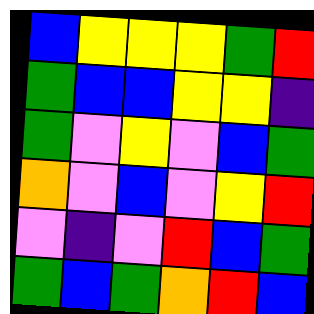[["blue", "yellow", "yellow", "yellow", "green", "red"], ["green", "blue", "blue", "yellow", "yellow", "indigo"], ["green", "violet", "yellow", "violet", "blue", "green"], ["orange", "violet", "blue", "violet", "yellow", "red"], ["violet", "indigo", "violet", "red", "blue", "green"], ["green", "blue", "green", "orange", "red", "blue"]]